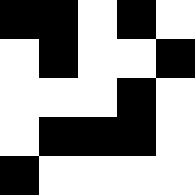[["black", "black", "white", "black", "white"], ["white", "black", "white", "white", "black"], ["white", "white", "white", "black", "white"], ["white", "black", "black", "black", "white"], ["black", "white", "white", "white", "white"]]